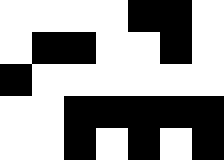[["white", "white", "white", "white", "black", "black", "white"], ["white", "black", "black", "white", "white", "black", "white"], ["black", "white", "white", "white", "white", "white", "white"], ["white", "white", "black", "black", "black", "black", "black"], ["white", "white", "black", "white", "black", "white", "black"]]